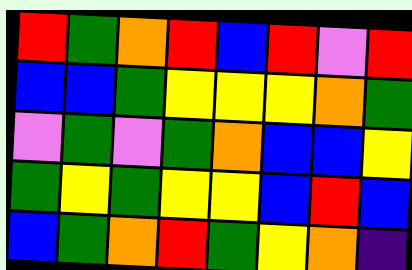[["red", "green", "orange", "red", "blue", "red", "violet", "red"], ["blue", "blue", "green", "yellow", "yellow", "yellow", "orange", "green"], ["violet", "green", "violet", "green", "orange", "blue", "blue", "yellow"], ["green", "yellow", "green", "yellow", "yellow", "blue", "red", "blue"], ["blue", "green", "orange", "red", "green", "yellow", "orange", "indigo"]]